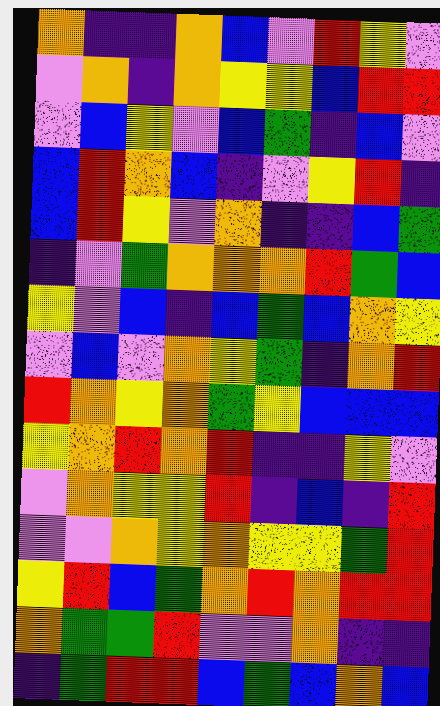[["orange", "indigo", "indigo", "orange", "blue", "violet", "red", "yellow", "violet"], ["violet", "orange", "indigo", "orange", "yellow", "yellow", "blue", "red", "red"], ["violet", "blue", "yellow", "violet", "blue", "green", "indigo", "blue", "violet"], ["blue", "red", "orange", "blue", "indigo", "violet", "yellow", "red", "indigo"], ["blue", "red", "yellow", "violet", "orange", "indigo", "indigo", "blue", "green"], ["indigo", "violet", "green", "orange", "orange", "orange", "red", "green", "blue"], ["yellow", "violet", "blue", "indigo", "blue", "green", "blue", "orange", "yellow"], ["violet", "blue", "violet", "orange", "yellow", "green", "indigo", "orange", "red"], ["red", "orange", "yellow", "orange", "green", "yellow", "blue", "blue", "blue"], ["yellow", "orange", "red", "orange", "red", "indigo", "indigo", "yellow", "violet"], ["violet", "orange", "yellow", "yellow", "red", "indigo", "blue", "indigo", "red"], ["violet", "violet", "orange", "yellow", "orange", "yellow", "yellow", "green", "red"], ["yellow", "red", "blue", "green", "orange", "red", "orange", "red", "red"], ["orange", "green", "green", "red", "violet", "violet", "orange", "indigo", "indigo"], ["indigo", "green", "red", "red", "blue", "green", "blue", "orange", "blue"]]